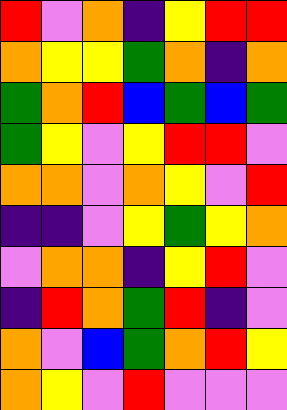[["red", "violet", "orange", "indigo", "yellow", "red", "red"], ["orange", "yellow", "yellow", "green", "orange", "indigo", "orange"], ["green", "orange", "red", "blue", "green", "blue", "green"], ["green", "yellow", "violet", "yellow", "red", "red", "violet"], ["orange", "orange", "violet", "orange", "yellow", "violet", "red"], ["indigo", "indigo", "violet", "yellow", "green", "yellow", "orange"], ["violet", "orange", "orange", "indigo", "yellow", "red", "violet"], ["indigo", "red", "orange", "green", "red", "indigo", "violet"], ["orange", "violet", "blue", "green", "orange", "red", "yellow"], ["orange", "yellow", "violet", "red", "violet", "violet", "violet"]]